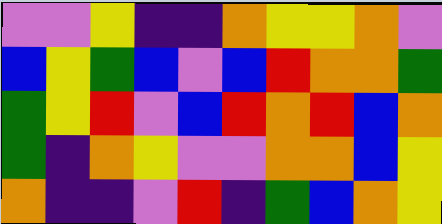[["violet", "violet", "yellow", "indigo", "indigo", "orange", "yellow", "yellow", "orange", "violet"], ["blue", "yellow", "green", "blue", "violet", "blue", "red", "orange", "orange", "green"], ["green", "yellow", "red", "violet", "blue", "red", "orange", "red", "blue", "orange"], ["green", "indigo", "orange", "yellow", "violet", "violet", "orange", "orange", "blue", "yellow"], ["orange", "indigo", "indigo", "violet", "red", "indigo", "green", "blue", "orange", "yellow"]]